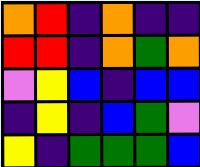[["orange", "red", "indigo", "orange", "indigo", "indigo"], ["red", "red", "indigo", "orange", "green", "orange"], ["violet", "yellow", "blue", "indigo", "blue", "blue"], ["indigo", "yellow", "indigo", "blue", "green", "violet"], ["yellow", "indigo", "green", "green", "green", "blue"]]